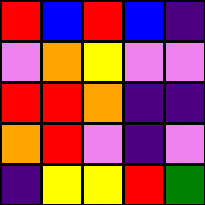[["red", "blue", "red", "blue", "indigo"], ["violet", "orange", "yellow", "violet", "violet"], ["red", "red", "orange", "indigo", "indigo"], ["orange", "red", "violet", "indigo", "violet"], ["indigo", "yellow", "yellow", "red", "green"]]